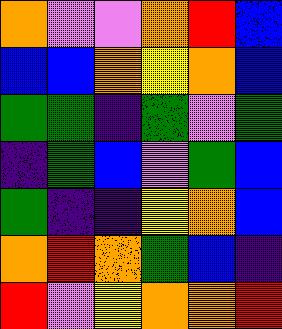[["orange", "violet", "violet", "orange", "red", "blue"], ["blue", "blue", "orange", "yellow", "orange", "blue"], ["green", "green", "indigo", "green", "violet", "green"], ["indigo", "green", "blue", "violet", "green", "blue"], ["green", "indigo", "indigo", "yellow", "orange", "blue"], ["orange", "red", "orange", "green", "blue", "indigo"], ["red", "violet", "yellow", "orange", "orange", "red"]]